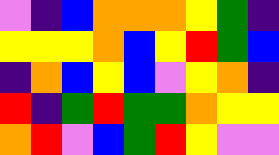[["violet", "indigo", "blue", "orange", "orange", "orange", "yellow", "green", "indigo"], ["yellow", "yellow", "yellow", "orange", "blue", "yellow", "red", "green", "blue"], ["indigo", "orange", "blue", "yellow", "blue", "violet", "yellow", "orange", "indigo"], ["red", "indigo", "green", "red", "green", "green", "orange", "yellow", "yellow"], ["orange", "red", "violet", "blue", "green", "red", "yellow", "violet", "violet"]]